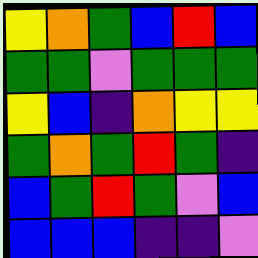[["yellow", "orange", "green", "blue", "red", "blue"], ["green", "green", "violet", "green", "green", "green"], ["yellow", "blue", "indigo", "orange", "yellow", "yellow"], ["green", "orange", "green", "red", "green", "indigo"], ["blue", "green", "red", "green", "violet", "blue"], ["blue", "blue", "blue", "indigo", "indigo", "violet"]]